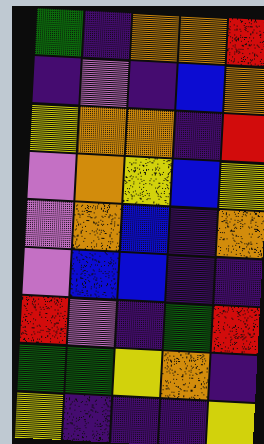[["green", "indigo", "orange", "orange", "red"], ["indigo", "violet", "indigo", "blue", "orange"], ["yellow", "orange", "orange", "indigo", "red"], ["violet", "orange", "yellow", "blue", "yellow"], ["violet", "orange", "blue", "indigo", "orange"], ["violet", "blue", "blue", "indigo", "indigo"], ["red", "violet", "indigo", "green", "red"], ["green", "green", "yellow", "orange", "indigo"], ["yellow", "indigo", "indigo", "indigo", "yellow"]]